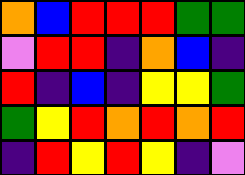[["orange", "blue", "red", "red", "red", "green", "green"], ["violet", "red", "red", "indigo", "orange", "blue", "indigo"], ["red", "indigo", "blue", "indigo", "yellow", "yellow", "green"], ["green", "yellow", "red", "orange", "red", "orange", "red"], ["indigo", "red", "yellow", "red", "yellow", "indigo", "violet"]]